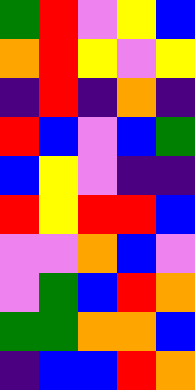[["green", "red", "violet", "yellow", "blue"], ["orange", "red", "yellow", "violet", "yellow"], ["indigo", "red", "indigo", "orange", "indigo"], ["red", "blue", "violet", "blue", "green"], ["blue", "yellow", "violet", "indigo", "indigo"], ["red", "yellow", "red", "red", "blue"], ["violet", "violet", "orange", "blue", "violet"], ["violet", "green", "blue", "red", "orange"], ["green", "green", "orange", "orange", "blue"], ["indigo", "blue", "blue", "red", "orange"]]